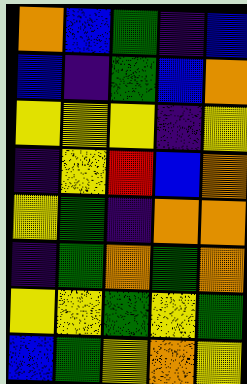[["orange", "blue", "green", "indigo", "blue"], ["blue", "indigo", "green", "blue", "orange"], ["yellow", "yellow", "yellow", "indigo", "yellow"], ["indigo", "yellow", "red", "blue", "orange"], ["yellow", "green", "indigo", "orange", "orange"], ["indigo", "green", "orange", "green", "orange"], ["yellow", "yellow", "green", "yellow", "green"], ["blue", "green", "yellow", "orange", "yellow"]]